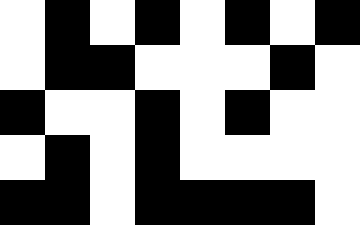[["white", "black", "white", "black", "white", "black", "white", "black"], ["white", "black", "black", "white", "white", "white", "black", "white"], ["black", "white", "white", "black", "white", "black", "white", "white"], ["white", "black", "white", "black", "white", "white", "white", "white"], ["black", "black", "white", "black", "black", "black", "black", "white"]]